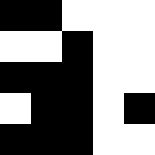[["black", "black", "white", "white", "white"], ["white", "white", "black", "white", "white"], ["black", "black", "black", "white", "white"], ["white", "black", "black", "white", "black"], ["black", "black", "black", "white", "white"]]